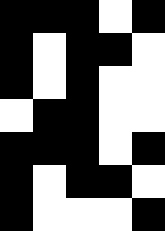[["black", "black", "black", "white", "black"], ["black", "white", "black", "black", "white"], ["black", "white", "black", "white", "white"], ["white", "black", "black", "white", "white"], ["black", "black", "black", "white", "black"], ["black", "white", "black", "black", "white"], ["black", "white", "white", "white", "black"]]